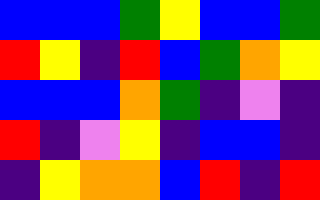[["blue", "blue", "blue", "green", "yellow", "blue", "blue", "green"], ["red", "yellow", "indigo", "red", "blue", "green", "orange", "yellow"], ["blue", "blue", "blue", "orange", "green", "indigo", "violet", "indigo"], ["red", "indigo", "violet", "yellow", "indigo", "blue", "blue", "indigo"], ["indigo", "yellow", "orange", "orange", "blue", "red", "indigo", "red"]]